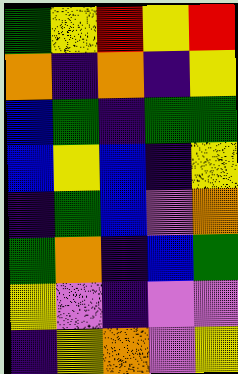[["green", "yellow", "red", "yellow", "red"], ["orange", "indigo", "orange", "indigo", "yellow"], ["blue", "green", "indigo", "green", "green"], ["blue", "yellow", "blue", "indigo", "yellow"], ["indigo", "green", "blue", "violet", "orange"], ["green", "orange", "indigo", "blue", "green"], ["yellow", "violet", "indigo", "violet", "violet"], ["indigo", "yellow", "orange", "violet", "yellow"]]